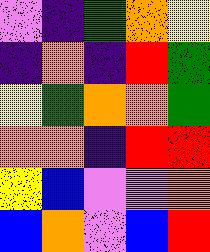[["violet", "indigo", "green", "orange", "yellow"], ["indigo", "orange", "indigo", "red", "green"], ["yellow", "green", "orange", "orange", "green"], ["orange", "orange", "indigo", "red", "red"], ["yellow", "blue", "violet", "violet", "orange"], ["blue", "orange", "violet", "blue", "red"]]